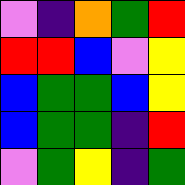[["violet", "indigo", "orange", "green", "red"], ["red", "red", "blue", "violet", "yellow"], ["blue", "green", "green", "blue", "yellow"], ["blue", "green", "green", "indigo", "red"], ["violet", "green", "yellow", "indigo", "green"]]